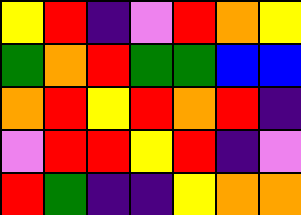[["yellow", "red", "indigo", "violet", "red", "orange", "yellow"], ["green", "orange", "red", "green", "green", "blue", "blue"], ["orange", "red", "yellow", "red", "orange", "red", "indigo"], ["violet", "red", "red", "yellow", "red", "indigo", "violet"], ["red", "green", "indigo", "indigo", "yellow", "orange", "orange"]]